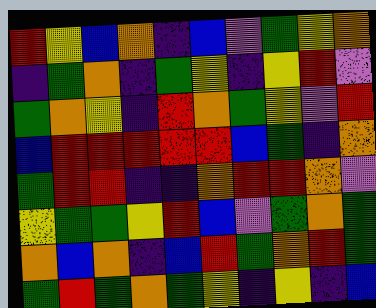[["red", "yellow", "blue", "orange", "indigo", "blue", "violet", "green", "yellow", "orange"], ["indigo", "green", "orange", "indigo", "green", "yellow", "indigo", "yellow", "red", "violet"], ["green", "orange", "yellow", "indigo", "red", "orange", "green", "yellow", "violet", "red"], ["blue", "red", "red", "red", "red", "red", "blue", "green", "indigo", "orange"], ["green", "red", "red", "indigo", "indigo", "orange", "red", "red", "orange", "violet"], ["yellow", "green", "green", "yellow", "red", "blue", "violet", "green", "orange", "green"], ["orange", "blue", "orange", "indigo", "blue", "red", "green", "orange", "red", "green"], ["green", "red", "green", "orange", "green", "yellow", "indigo", "yellow", "indigo", "blue"]]